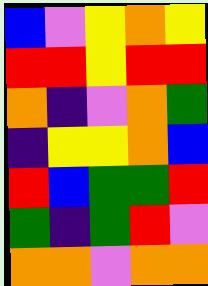[["blue", "violet", "yellow", "orange", "yellow"], ["red", "red", "yellow", "red", "red"], ["orange", "indigo", "violet", "orange", "green"], ["indigo", "yellow", "yellow", "orange", "blue"], ["red", "blue", "green", "green", "red"], ["green", "indigo", "green", "red", "violet"], ["orange", "orange", "violet", "orange", "orange"]]